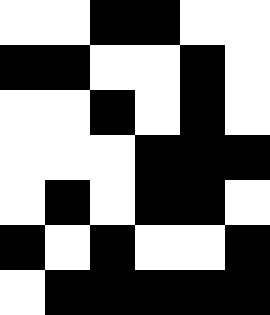[["white", "white", "black", "black", "white", "white"], ["black", "black", "white", "white", "black", "white"], ["white", "white", "black", "white", "black", "white"], ["white", "white", "white", "black", "black", "black"], ["white", "black", "white", "black", "black", "white"], ["black", "white", "black", "white", "white", "black"], ["white", "black", "black", "black", "black", "black"]]